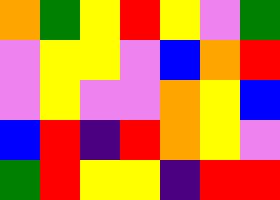[["orange", "green", "yellow", "red", "yellow", "violet", "green"], ["violet", "yellow", "yellow", "violet", "blue", "orange", "red"], ["violet", "yellow", "violet", "violet", "orange", "yellow", "blue"], ["blue", "red", "indigo", "red", "orange", "yellow", "violet"], ["green", "red", "yellow", "yellow", "indigo", "red", "red"]]